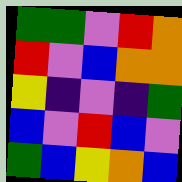[["green", "green", "violet", "red", "orange"], ["red", "violet", "blue", "orange", "orange"], ["yellow", "indigo", "violet", "indigo", "green"], ["blue", "violet", "red", "blue", "violet"], ["green", "blue", "yellow", "orange", "blue"]]